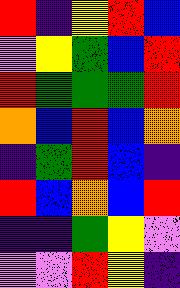[["red", "indigo", "yellow", "red", "blue"], ["violet", "yellow", "green", "blue", "red"], ["red", "green", "green", "green", "red"], ["orange", "blue", "red", "blue", "orange"], ["indigo", "green", "red", "blue", "indigo"], ["red", "blue", "orange", "blue", "red"], ["indigo", "indigo", "green", "yellow", "violet"], ["violet", "violet", "red", "yellow", "indigo"]]